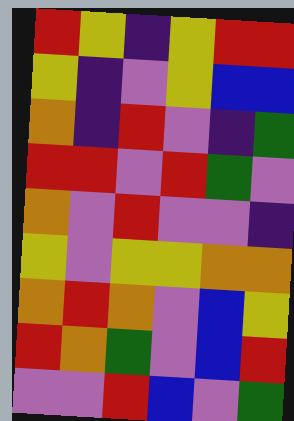[["red", "yellow", "indigo", "yellow", "red", "red"], ["yellow", "indigo", "violet", "yellow", "blue", "blue"], ["orange", "indigo", "red", "violet", "indigo", "green"], ["red", "red", "violet", "red", "green", "violet"], ["orange", "violet", "red", "violet", "violet", "indigo"], ["yellow", "violet", "yellow", "yellow", "orange", "orange"], ["orange", "red", "orange", "violet", "blue", "yellow"], ["red", "orange", "green", "violet", "blue", "red"], ["violet", "violet", "red", "blue", "violet", "green"]]